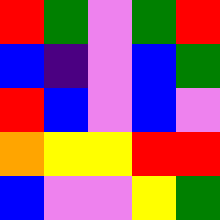[["red", "green", "violet", "green", "red"], ["blue", "indigo", "violet", "blue", "green"], ["red", "blue", "violet", "blue", "violet"], ["orange", "yellow", "yellow", "red", "red"], ["blue", "violet", "violet", "yellow", "green"]]